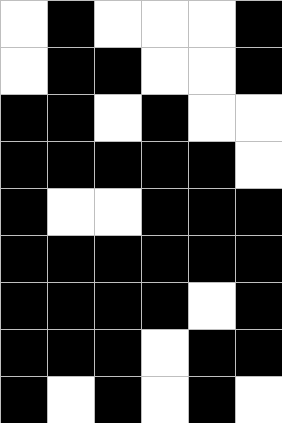[["white", "black", "white", "white", "white", "black"], ["white", "black", "black", "white", "white", "black"], ["black", "black", "white", "black", "white", "white"], ["black", "black", "black", "black", "black", "white"], ["black", "white", "white", "black", "black", "black"], ["black", "black", "black", "black", "black", "black"], ["black", "black", "black", "black", "white", "black"], ["black", "black", "black", "white", "black", "black"], ["black", "white", "black", "white", "black", "white"]]